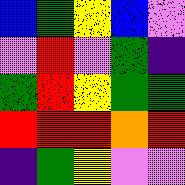[["blue", "green", "yellow", "blue", "violet"], ["violet", "red", "violet", "green", "indigo"], ["green", "red", "yellow", "green", "green"], ["red", "red", "red", "orange", "red"], ["indigo", "green", "yellow", "violet", "violet"]]